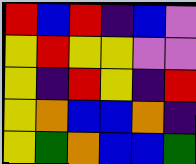[["red", "blue", "red", "indigo", "blue", "violet"], ["yellow", "red", "yellow", "yellow", "violet", "violet"], ["yellow", "indigo", "red", "yellow", "indigo", "red"], ["yellow", "orange", "blue", "blue", "orange", "indigo"], ["yellow", "green", "orange", "blue", "blue", "green"]]